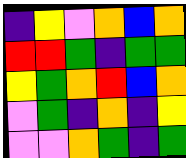[["indigo", "yellow", "violet", "orange", "blue", "orange"], ["red", "red", "green", "indigo", "green", "green"], ["yellow", "green", "orange", "red", "blue", "orange"], ["violet", "green", "indigo", "orange", "indigo", "yellow"], ["violet", "violet", "orange", "green", "indigo", "green"]]